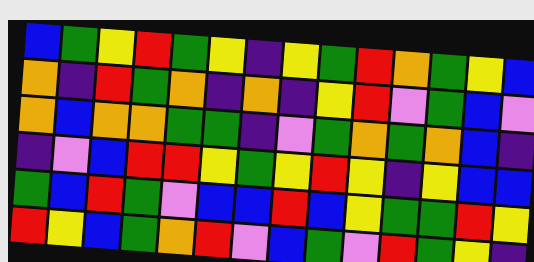[["blue", "green", "yellow", "red", "green", "yellow", "indigo", "yellow", "green", "red", "orange", "green", "yellow", "blue"], ["orange", "indigo", "red", "green", "orange", "indigo", "orange", "indigo", "yellow", "red", "violet", "green", "blue", "violet"], ["orange", "blue", "orange", "orange", "green", "green", "indigo", "violet", "green", "orange", "green", "orange", "blue", "indigo"], ["indigo", "violet", "blue", "red", "red", "yellow", "green", "yellow", "red", "yellow", "indigo", "yellow", "blue", "blue"], ["green", "blue", "red", "green", "violet", "blue", "blue", "red", "blue", "yellow", "green", "green", "red", "yellow"], ["red", "yellow", "blue", "green", "orange", "red", "violet", "blue", "green", "violet", "red", "green", "yellow", "indigo"]]